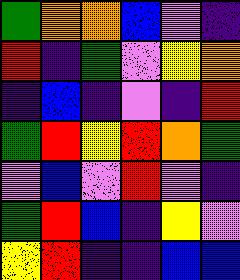[["green", "orange", "orange", "blue", "violet", "indigo"], ["red", "indigo", "green", "violet", "yellow", "orange"], ["indigo", "blue", "indigo", "violet", "indigo", "red"], ["green", "red", "yellow", "red", "orange", "green"], ["violet", "blue", "violet", "red", "violet", "indigo"], ["green", "red", "blue", "indigo", "yellow", "violet"], ["yellow", "red", "indigo", "indigo", "blue", "blue"]]